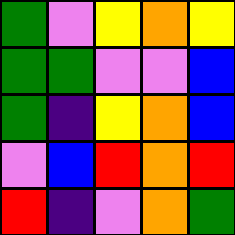[["green", "violet", "yellow", "orange", "yellow"], ["green", "green", "violet", "violet", "blue"], ["green", "indigo", "yellow", "orange", "blue"], ["violet", "blue", "red", "orange", "red"], ["red", "indigo", "violet", "orange", "green"]]